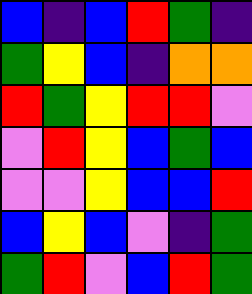[["blue", "indigo", "blue", "red", "green", "indigo"], ["green", "yellow", "blue", "indigo", "orange", "orange"], ["red", "green", "yellow", "red", "red", "violet"], ["violet", "red", "yellow", "blue", "green", "blue"], ["violet", "violet", "yellow", "blue", "blue", "red"], ["blue", "yellow", "blue", "violet", "indigo", "green"], ["green", "red", "violet", "blue", "red", "green"]]